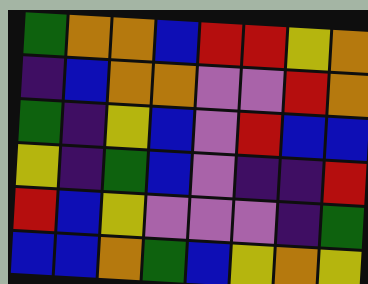[["green", "orange", "orange", "blue", "red", "red", "yellow", "orange"], ["indigo", "blue", "orange", "orange", "violet", "violet", "red", "orange"], ["green", "indigo", "yellow", "blue", "violet", "red", "blue", "blue"], ["yellow", "indigo", "green", "blue", "violet", "indigo", "indigo", "red"], ["red", "blue", "yellow", "violet", "violet", "violet", "indigo", "green"], ["blue", "blue", "orange", "green", "blue", "yellow", "orange", "yellow"]]